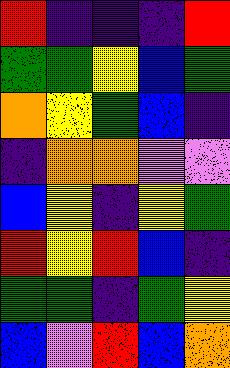[["red", "indigo", "indigo", "indigo", "red"], ["green", "green", "yellow", "blue", "green"], ["orange", "yellow", "green", "blue", "indigo"], ["indigo", "orange", "orange", "violet", "violet"], ["blue", "yellow", "indigo", "yellow", "green"], ["red", "yellow", "red", "blue", "indigo"], ["green", "green", "indigo", "green", "yellow"], ["blue", "violet", "red", "blue", "orange"]]